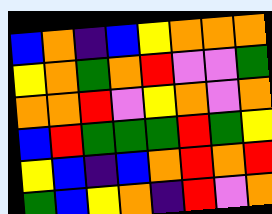[["blue", "orange", "indigo", "blue", "yellow", "orange", "orange", "orange"], ["yellow", "orange", "green", "orange", "red", "violet", "violet", "green"], ["orange", "orange", "red", "violet", "yellow", "orange", "violet", "orange"], ["blue", "red", "green", "green", "green", "red", "green", "yellow"], ["yellow", "blue", "indigo", "blue", "orange", "red", "orange", "red"], ["green", "blue", "yellow", "orange", "indigo", "red", "violet", "orange"]]